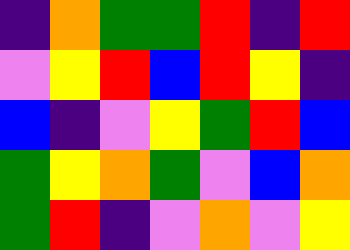[["indigo", "orange", "green", "green", "red", "indigo", "red"], ["violet", "yellow", "red", "blue", "red", "yellow", "indigo"], ["blue", "indigo", "violet", "yellow", "green", "red", "blue"], ["green", "yellow", "orange", "green", "violet", "blue", "orange"], ["green", "red", "indigo", "violet", "orange", "violet", "yellow"]]